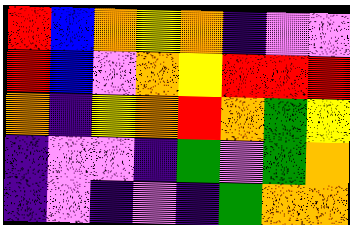[["red", "blue", "orange", "yellow", "orange", "indigo", "violet", "violet"], ["red", "blue", "violet", "orange", "yellow", "red", "red", "red"], ["orange", "indigo", "yellow", "orange", "red", "orange", "green", "yellow"], ["indigo", "violet", "violet", "indigo", "green", "violet", "green", "orange"], ["indigo", "violet", "indigo", "violet", "indigo", "green", "orange", "orange"]]